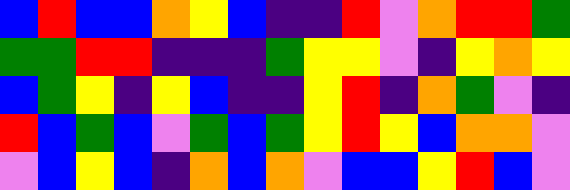[["blue", "red", "blue", "blue", "orange", "yellow", "blue", "indigo", "indigo", "red", "violet", "orange", "red", "red", "green"], ["green", "green", "red", "red", "indigo", "indigo", "indigo", "green", "yellow", "yellow", "violet", "indigo", "yellow", "orange", "yellow"], ["blue", "green", "yellow", "indigo", "yellow", "blue", "indigo", "indigo", "yellow", "red", "indigo", "orange", "green", "violet", "indigo"], ["red", "blue", "green", "blue", "violet", "green", "blue", "green", "yellow", "red", "yellow", "blue", "orange", "orange", "violet"], ["violet", "blue", "yellow", "blue", "indigo", "orange", "blue", "orange", "violet", "blue", "blue", "yellow", "red", "blue", "violet"]]